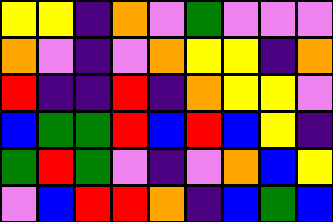[["yellow", "yellow", "indigo", "orange", "violet", "green", "violet", "violet", "violet"], ["orange", "violet", "indigo", "violet", "orange", "yellow", "yellow", "indigo", "orange"], ["red", "indigo", "indigo", "red", "indigo", "orange", "yellow", "yellow", "violet"], ["blue", "green", "green", "red", "blue", "red", "blue", "yellow", "indigo"], ["green", "red", "green", "violet", "indigo", "violet", "orange", "blue", "yellow"], ["violet", "blue", "red", "red", "orange", "indigo", "blue", "green", "blue"]]